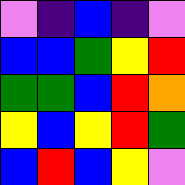[["violet", "indigo", "blue", "indigo", "violet"], ["blue", "blue", "green", "yellow", "red"], ["green", "green", "blue", "red", "orange"], ["yellow", "blue", "yellow", "red", "green"], ["blue", "red", "blue", "yellow", "violet"]]